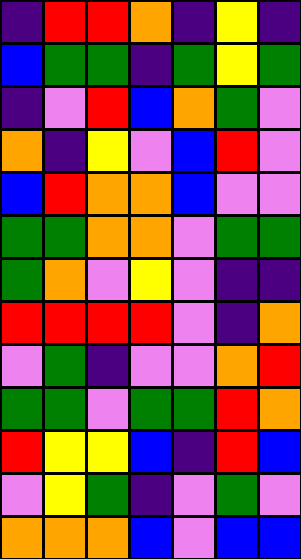[["indigo", "red", "red", "orange", "indigo", "yellow", "indigo"], ["blue", "green", "green", "indigo", "green", "yellow", "green"], ["indigo", "violet", "red", "blue", "orange", "green", "violet"], ["orange", "indigo", "yellow", "violet", "blue", "red", "violet"], ["blue", "red", "orange", "orange", "blue", "violet", "violet"], ["green", "green", "orange", "orange", "violet", "green", "green"], ["green", "orange", "violet", "yellow", "violet", "indigo", "indigo"], ["red", "red", "red", "red", "violet", "indigo", "orange"], ["violet", "green", "indigo", "violet", "violet", "orange", "red"], ["green", "green", "violet", "green", "green", "red", "orange"], ["red", "yellow", "yellow", "blue", "indigo", "red", "blue"], ["violet", "yellow", "green", "indigo", "violet", "green", "violet"], ["orange", "orange", "orange", "blue", "violet", "blue", "blue"]]